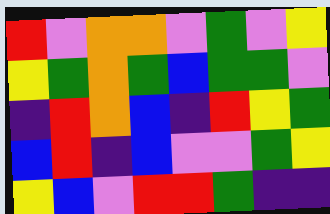[["red", "violet", "orange", "orange", "violet", "green", "violet", "yellow"], ["yellow", "green", "orange", "green", "blue", "green", "green", "violet"], ["indigo", "red", "orange", "blue", "indigo", "red", "yellow", "green"], ["blue", "red", "indigo", "blue", "violet", "violet", "green", "yellow"], ["yellow", "blue", "violet", "red", "red", "green", "indigo", "indigo"]]